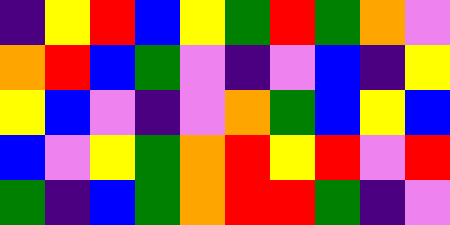[["indigo", "yellow", "red", "blue", "yellow", "green", "red", "green", "orange", "violet"], ["orange", "red", "blue", "green", "violet", "indigo", "violet", "blue", "indigo", "yellow"], ["yellow", "blue", "violet", "indigo", "violet", "orange", "green", "blue", "yellow", "blue"], ["blue", "violet", "yellow", "green", "orange", "red", "yellow", "red", "violet", "red"], ["green", "indigo", "blue", "green", "orange", "red", "red", "green", "indigo", "violet"]]